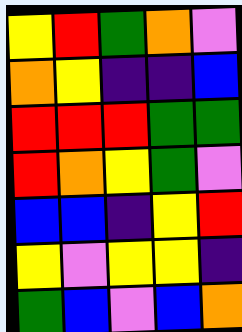[["yellow", "red", "green", "orange", "violet"], ["orange", "yellow", "indigo", "indigo", "blue"], ["red", "red", "red", "green", "green"], ["red", "orange", "yellow", "green", "violet"], ["blue", "blue", "indigo", "yellow", "red"], ["yellow", "violet", "yellow", "yellow", "indigo"], ["green", "blue", "violet", "blue", "orange"]]